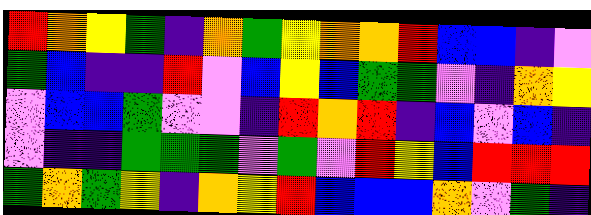[["red", "orange", "yellow", "green", "indigo", "orange", "green", "yellow", "orange", "orange", "red", "blue", "blue", "indigo", "violet"], ["green", "blue", "indigo", "indigo", "red", "violet", "blue", "yellow", "blue", "green", "green", "violet", "indigo", "orange", "yellow"], ["violet", "blue", "blue", "green", "violet", "violet", "indigo", "red", "orange", "red", "indigo", "blue", "violet", "blue", "indigo"], ["violet", "indigo", "indigo", "green", "green", "green", "violet", "green", "violet", "red", "yellow", "blue", "red", "red", "red"], ["green", "orange", "green", "yellow", "indigo", "orange", "yellow", "red", "blue", "blue", "blue", "orange", "violet", "green", "indigo"]]